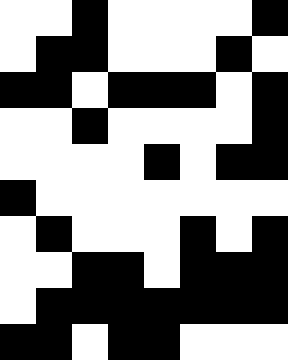[["white", "white", "black", "white", "white", "white", "white", "black"], ["white", "black", "black", "white", "white", "white", "black", "white"], ["black", "black", "white", "black", "black", "black", "white", "black"], ["white", "white", "black", "white", "white", "white", "white", "black"], ["white", "white", "white", "white", "black", "white", "black", "black"], ["black", "white", "white", "white", "white", "white", "white", "white"], ["white", "black", "white", "white", "white", "black", "white", "black"], ["white", "white", "black", "black", "white", "black", "black", "black"], ["white", "black", "black", "black", "black", "black", "black", "black"], ["black", "black", "white", "black", "black", "white", "white", "white"]]